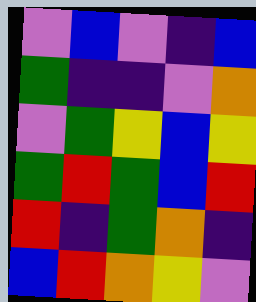[["violet", "blue", "violet", "indigo", "blue"], ["green", "indigo", "indigo", "violet", "orange"], ["violet", "green", "yellow", "blue", "yellow"], ["green", "red", "green", "blue", "red"], ["red", "indigo", "green", "orange", "indigo"], ["blue", "red", "orange", "yellow", "violet"]]